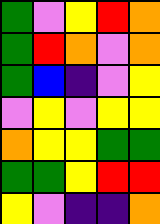[["green", "violet", "yellow", "red", "orange"], ["green", "red", "orange", "violet", "orange"], ["green", "blue", "indigo", "violet", "yellow"], ["violet", "yellow", "violet", "yellow", "yellow"], ["orange", "yellow", "yellow", "green", "green"], ["green", "green", "yellow", "red", "red"], ["yellow", "violet", "indigo", "indigo", "orange"]]